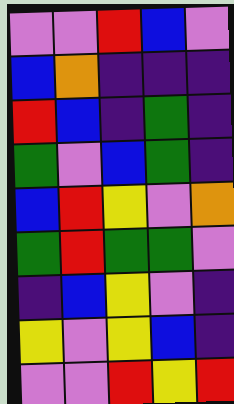[["violet", "violet", "red", "blue", "violet"], ["blue", "orange", "indigo", "indigo", "indigo"], ["red", "blue", "indigo", "green", "indigo"], ["green", "violet", "blue", "green", "indigo"], ["blue", "red", "yellow", "violet", "orange"], ["green", "red", "green", "green", "violet"], ["indigo", "blue", "yellow", "violet", "indigo"], ["yellow", "violet", "yellow", "blue", "indigo"], ["violet", "violet", "red", "yellow", "red"]]